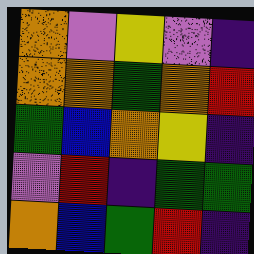[["orange", "violet", "yellow", "violet", "indigo"], ["orange", "orange", "green", "orange", "red"], ["green", "blue", "orange", "yellow", "indigo"], ["violet", "red", "indigo", "green", "green"], ["orange", "blue", "green", "red", "indigo"]]